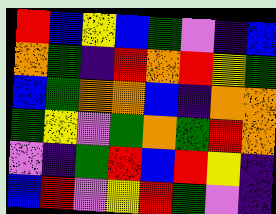[["red", "blue", "yellow", "blue", "green", "violet", "indigo", "blue"], ["orange", "green", "indigo", "red", "orange", "red", "yellow", "green"], ["blue", "green", "orange", "orange", "blue", "indigo", "orange", "orange"], ["green", "yellow", "violet", "green", "orange", "green", "red", "orange"], ["violet", "indigo", "green", "red", "blue", "red", "yellow", "indigo"], ["blue", "red", "violet", "yellow", "red", "green", "violet", "indigo"]]